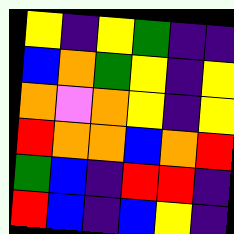[["yellow", "indigo", "yellow", "green", "indigo", "indigo"], ["blue", "orange", "green", "yellow", "indigo", "yellow"], ["orange", "violet", "orange", "yellow", "indigo", "yellow"], ["red", "orange", "orange", "blue", "orange", "red"], ["green", "blue", "indigo", "red", "red", "indigo"], ["red", "blue", "indigo", "blue", "yellow", "indigo"]]